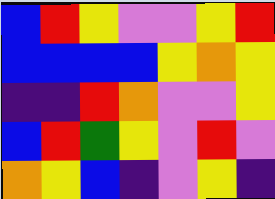[["blue", "red", "yellow", "violet", "violet", "yellow", "red"], ["blue", "blue", "blue", "blue", "yellow", "orange", "yellow"], ["indigo", "indigo", "red", "orange", "violet", "violet", "yellow"], ["blue", "red", "green", "yellow", "violet", "red", "violet"], ["orange", "yellow", "blue", "indigo", "violet", "yellow", "indigo"]]